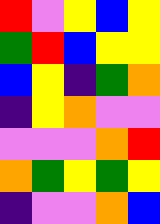[["red", "violet", "yellow", "blue", "yellow"], ["green", "red", "blue", "yellow", "yellow"], ["blue", "yellow", "indigo", "green", "orange"], ["indigo", "yellow", "orange", "violet", "violet"], ["violet", "violet", "violet", "orange", "red"], ["orange", "green", "yellow", "green", "yellow"], ["indigo", "violet", "violet", "orange", "blue"]]